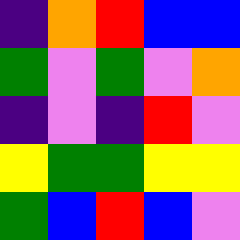[["indigo", "orange", "red", "blue", "blue"], ["green", "violet", "green", "violet", "orange"], ["indigo", "violet", "indigo", "red", "violet"], ["yellow", "green", "green", "yellow", "yellow"], ["green", "blue", "red", "blue", "violet"]]